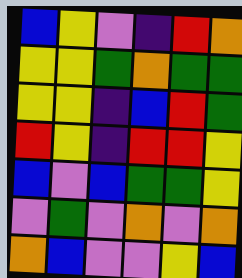[["blue", "yellow", "violet", "indigo", "red", "orange"], ["yellow", "yellow", "green", "orange", "green", "green"], ["yellow", "yellow", "indigo", "blue", "red", "green"], ["red", "yellow", "indigo", "red", "red", "yellow"], ["blue", "violet", "blue", "green", "green", "yellow"], ["violet", "green", "violet", "orange", "violet", "orange"], ["orange", "blue", "violet", "violet", "yellow", "blue"]]